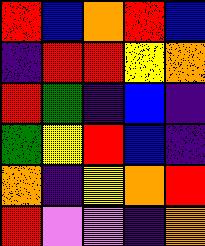[["red", "blue", "orange", "red", "blue"], ["indigo", "red", "red", "yellow", "orange"], ["red", "green", "indigo", "blue", "indigo"], ["green", "yellow", "red", "blue", "indigo"], ["orange", "indigo", "yellow", "orange", "red"], ["red", "violet", "violet", "indigo", "orange"]]